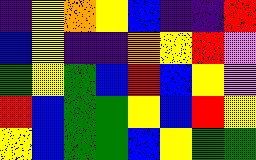[["indigo", "yellow", "orange", "yellow", "blue", "indigo", "indigo", "red"], ["blue", "yellow", "indigo", "indigo", "orange", "yellow", "red", "violet"], ["green", "yellow", "green", "blue", "red", "blue", "yellow", "violet"], ["red", "blue", "green", "green", "yellow", "blue", "red", "yellow"], ["yellow", "blue", "green", "green", "blue", "yellow", "green", "green"]]